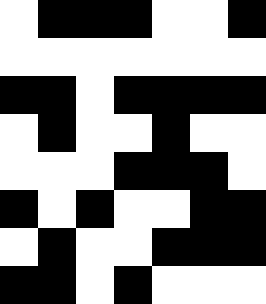[["white", "black", "black", "black", "white", "white", "black"], ["white", "white", "white", "white", "white", "white", "white"], ["black", "black", "white", "black", "black", "black", "black"], ["white", "black", "white", "white", "black", "white", "white"], ["white", "white", "white", "black", "black", "black", "white"], ["black", "white", "black", "white", "white", "black", "black"], ["white", "black", "white", "white", "black", "black", "black"], ["black", "black", "white", "black", "white", "white", "white"]]